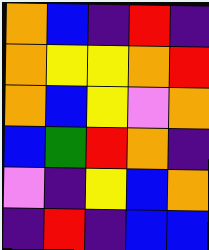[["orange", "blue", "indigo", "red", "indigo"], ["orange", "yellow", "yellow", "orange", "red"], ["orange", "blue", "yellow", "violet", "orange"], ["blue", "green", "red", "orange", "indigo"], ["violet", "indigo", "yellow", "blue", "orange"], ["indigo", "red", "indigo", "blue", "blue"]]